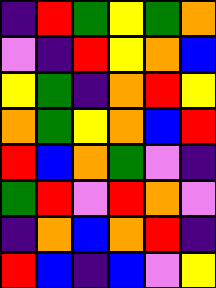[["indigo", "red", "green", "yellow", "green", "orange"], ["violet", "indigo", "red", "yellow", "orange", "blue"], ["yellow", "green", "indigo", "orange", "red", "yellow"], ["orange", "green", "yellow", "orange", "blue", "red"], ["red", "blue", "orange", "green", "violet", "indigo"], ["green", "red", "violet", "red", "orange", "violet"], ["indigo", "orange", "blue", "orange", "red", "indigo"], ["red", "blue", "indigo", "blue", "violet", "yellow"]]